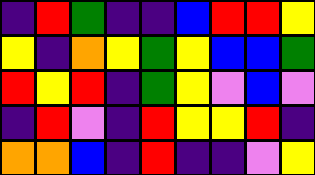[["indigo", "red", "green", "indigo", "indigo", "blue", "red", "red", "yellow"], ["yellow", "indigo", "orange", "yellow", "green", "yellow", "blue", "blue", "green"], ["red", "yellow", "red", "indigo", "green", "yellow", "violet", "blue", "violet"], ["indigo", "red", "violet", "indigo", "red", "yellow", "yellow", "red", "indigo"], ["orange", "orange", "blue", "indigo", "red", "indigo", "indigo", "violet", "yellow"]]